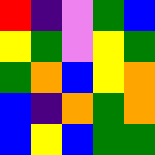[["red", "indigo", "violet", "green", "blue"], ["yellow", "green", "violet", "yellow", "green"], ["green", "orange", "blue", "yellow", "orange"], ["blue", "indigo", "orange", "green", "orange"], ["blue", "yellow", "blue", "green", "green"]]